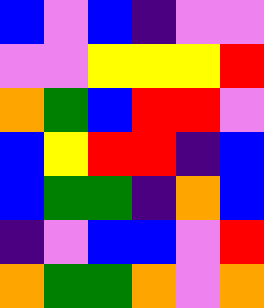[["blue", "violet", "blue", "indigo", "violet", "violet"], ["violet", "violet", "yellow", "yellow", "yellow", "red"], ["orange", "green", "blue", "red", "red", "violet"], ["blue", "yellow", "red", "red", "indigo", "blue"], ["blue", "green", "green", "indigo", "orange", "blue"], ["indigo", "violet", "blue", "blue", "violet", "red"], ["orange", "green", "green", "orange", "violet", "orange"]]